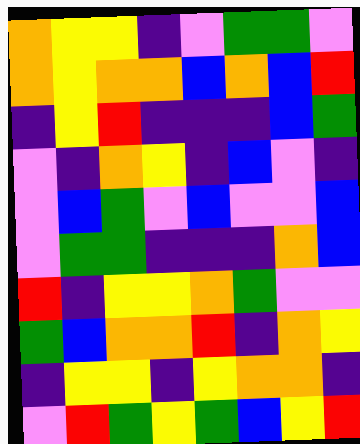[["orange", "yellow", "yellow", "indigo", "violet", "green", "green", "violet"], ["orange", "yellow", "orange", "orange", "blue", "orange", "blue", "red"], ["indigo", "yellow", "red", "indigo", "indigo", "indigo", "blue", "green"], ["violet", "indigo", "orange", "yellow", "indigo", "blue", "violet", "indigo"], ["violet", "blue", "green", "violet", "blue", "violet", "violet", "blue"], ["violet", "green", "green", "indigo", "indigo", "indigo", "orange", "blue"], ["red", "indigo", "yellow", "yellow", "orange", "green", "violet", "violet"], ["green", "blue", "orange", "orange", "red", "indigo", "orange", "yellow"], ["indigo", "yellow", "yellow", "indigo", "yellow", "orange", "orange", "indigo"], ["violet", "red", "green", "yellow", "green", "blue", "yellow", "red"]]